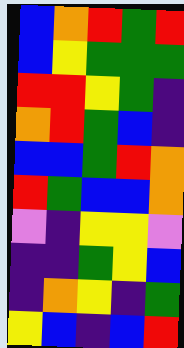[["blue", "orange", "red", "green", "red"], ["blue", "yellow", "green", "green", "green"], ["red", "red", "yellow", "green", "indigo"], ["orange", "red", "green", "blue", "indigo"], ["blue", "blue", "green", "red", "orange"], ["red", "green", "blue", "blue", "orange"], ["violet", "indigo", "yellow", "yellow", "violet"], ["indigo", "indigo", "green", "yellow", "blue"], ["indigo", "orange", "yellow", "indigo", "green"], ["yellow", "blue", "indigo", "blue", "red"]]